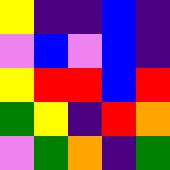[["yellow", "indigo", "indigo", "blue", "indigo"], ["violet", "blue", "violet", "blue", "indigo"], ["yellow", "red", "red", "blue", "red"], ["green", "yellow", "indigo", "red", "orange"], ["violet", "green", "orange", "indigo", "green"]]